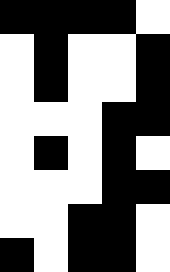[["black", "black", "black", "black", "white"], ["white", "black", "white", "white", "black"], ["white", "black", "white", "white", "black"], ["white", "white", "white", "black", "black"], ["white", "black", "white", "black", "white"], ["white", "white", "white", "black", "black"], ["white", "white", "black", "black", "white"], ["black", "white", "black", "black", "white"]]